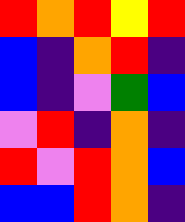[["red", "orange", "red", "yellow", "red"], ["blue", "indigo", "orange", "red", "indigo"], ["blue", "indigo", "violet", "green", "blue"], ["violet", "red", "indigo", "orange", "indigo"], ["red", "violet", "red", "orange", "blue"], ["blue", "blue", "red", "orange", "indigo"]]